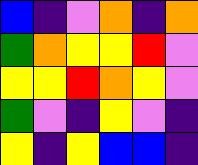[["blue", "indigo", "violet", "orange", "indigo", "orange"], ["green", "orange", "yellow", "yellow", "red", "violet"], ["yellow", "yellow", "red", "orange", "yellow", "violet"], ["green", "violet", "indigo", "yellow", "violet", "indigo"], ["yellow", "indigo", "yellow", "blue", "blue", "indigo"]]